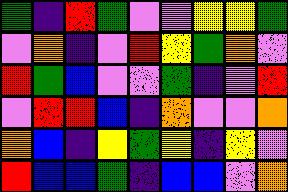[["green", "indigo", "red", "green", "violet", "violet", "yellow", "yellow", "green"], ["violet", "orange", "indigo", "violet", "red", "yellow", "green", "orange", "violet"], ["red", "green", "blue", "violet", "violet", "green", "indigo", "violet", "red"], ["violet", "red", "red", "blue", "indigo", "orange", "violet", "violet", "orange"], ["orange", "blue", "indigo", "yellow", "green", "yellow", "indigo", "yellow", "violet"], ["red", "blue", "blue", "green", "indigo", "blue", "blue", "violet", "orange"]]